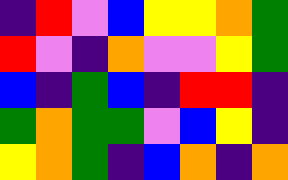[["indigo", "red", "violet", "blue", "yellow", "yellow", "orange", "green"], ["red", "violet", "indigo", "orange", "violet", "violet", "yellow", "green"], ["blue", "indigo", "green", "blue", "indigo", "red", "red", "indigo"], ["green", "orange", "green", "green", "violet", "blue", "yellow", "indigo"], ["yellow", "orange", "green", "indigo", "blue", "orange", "indigo", "orange"]]